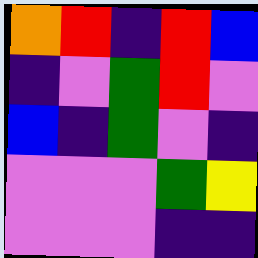[["orange", "red", "indigo", "red", "blue"], ["indigo", "violet", "green", "red", "violet"], ["blue", "indigo", "green", "violet", "indigo"], ["violet", "violet", "violet", "green", "yellow"], ["violet", "violet", "violet", "indigo", "indigo"]]